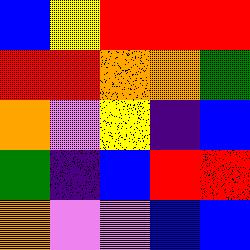[["blue", "yellow", "red", "red", "red"], ["red", "red", "orange", "orange", "green"], ["orange", "violet", "yellow", "indigo", "blue"], ["green", "indigo", "blue", "red", "red"], ["orange", "violet", "violet", "blue", "blue"]]